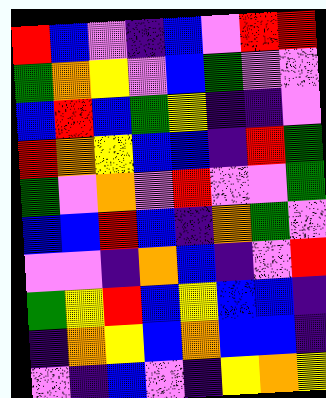[["red", "blue", "violet", "indigo", "blue", "violet", "red", "red"], ["green", "orange", "yellow", "violet", "blue", "green", "violet", "violet"], ["blue", "red", "blue", "green", "yellow", "indigo", "indigo", "violet"], ["red", "orange", "yellow", "blue", "blue", "indigo", "red", "green"], ["green", "violet", "orange", "violet", "red", "violet", "violet", "green"], ["blue", "blue", "red", "blue", "indigo", "orange", "green", "violet"], ["violet", "violet", "indigo", "orange", "blue", "indigo", "violet", "red"], ["green", "yellow", "red", "blue", "yellow", "blue", "blue", "indigo"], ["indigo", "orange", "yellow", "blue", "orange", "blue", "blue", "indigo"], ["violet", "indigo", "blue", "violet", "indigo", "yellow", "orange", "yellow"]]